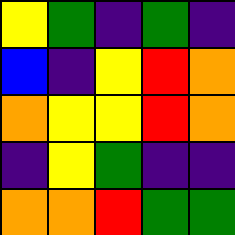[["yellow", "green", "indigo", "green", "indigo"], ["blue", "indigo", "yellow", "red", "orange"], ["orange", "yellow", "yellow", "red", "orange"], ["indigo", "yellow", "green", "indigo", "indigo"], ["orange", "orange", "red", "green", "green"]]